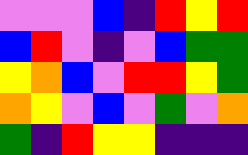[["violet", "violet", "violet", "blue", "indigo", "red", "yellow", "red"], ["blue", "red", "violet", "indigo", "violet", "blue", "green", "green"], ["yellow", "orange", "blue", "violet", "red", "red", "yellow", "green"], ["orange", "yellow", "violet", "blue", "violet", "green", "violet", "orange"], ["green", "indigo", "red", "yellow", "yellow", "indigo", "indigo", "indigo"]]